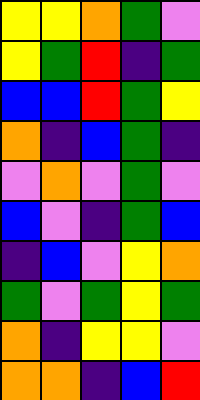[["yellow", "yellow", "orange", "green", "violet"], ["yellow", "green", "red", "indigo", "green"], ["blue", "blue", "red", "green", "yellow"], ["orange", "indigo", "blue", "green", "indigo"], ["violet", "orange", "violet", "green", "violet"], ["blue", "violet", "indigo", "green", "blue"], ["indigo", "blue", "violet", "yellow", "orange"], ["green", "violet", "green", "yellow", "green"], ["orange", "indigo", "yellow", "yellow", "violet"], ["orange", "orange", "indigo", "blue", "red"]]